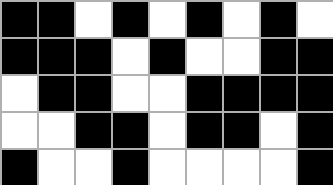[["black", "black", "white", "black", "white", "black", "white", "black", "white"], ["black", "black", "black", "white", "black", "white", "white", "black", "black"], ["white", "black", "black", "white", "white", "black", "black", "black", "black"], ["white", "white", "black", "black", "white", "black", "black", "white", "black"], ["black", "white", "white", "black", "white", "white", "white", "white", "black"]]